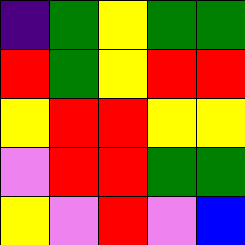[["indigo", "green", "yellow", "green", "green"], ["red", "green", "yellow", "red", "red"], ["yellow", "red", "red", "yellow", "yellow"], ["violet", "red", "red", "green", "green"], ["yellow", "violet", "red", "violet", "blue"]]